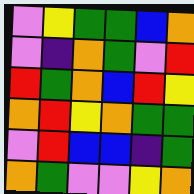[["violet", "yellow", "green", "green", "blue", "orange"], ["violet", "indigo", "orange", "green", "violet", "red"], ["red", "green", "orange", "blue", "red", "yellow"], ["orange", "red", "yellow", "orange", "green", "green"], ["violet", "red", "blue", "blue", "indigo", "green"], ["orange", "green", "violet", "violet", "yellow", "orange"]]